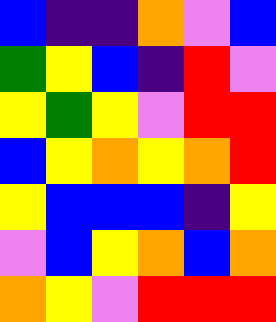[["blue", "indigo", "indigo", "orange", "violet", "blue"], ["green", "yellow", "blue", "indigo", "red", "violet"], ["yellow", "green", "yellow", "violet", "red", "red"], ["blue", "yellow", "orange", "yellow", "orange", "red"], ["yellow", "blue", "blue", "blue", "indigo", "yellow"], ["violet", "blue", "yellow", "orange", "blue", "orange"], ["orange", "yellow", "violet", "red", "red", "red"]]